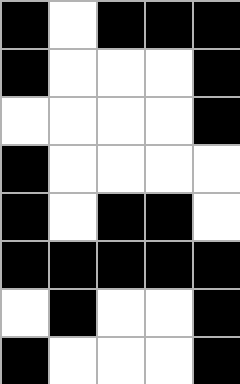[["black", "white", "black", "black", "black"], ["black", "white", "white", "white", "black"], ["white", "white", "white", "white", "black"], ["black", "white", "white", "white", "white"], ["black", "white", "black", "black", "white"], ["black", "black", "black", "black", "black"], ["white", "black", "white", "white", "black"], ["black", "white", "white", "white", "black"]]